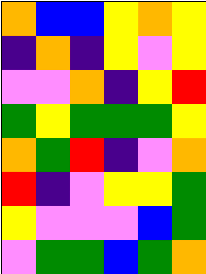[["orange", "blue", "blue", "yellow", "orange", "yellow"], ["indigo", "orange", "indigo", "yellow", "violet", "yellow"], ["violet", "violet", "orange", "indigo", "yellow", "red"], ["green", "yellow", "green", "green", "green", "yellow"], ["orange", "green", "red", "indigo", "violet", "orange"], ["red", "indigo", "violet", "yellow", "yellow", "green"], ["yellow", "violet", "violet", "violet", "blue", "green"], ["violet", "green", "green", "blue", "green", "orange"]]